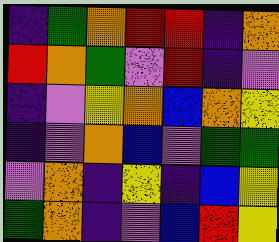[["indigo", "green", "orange", "red", "red", "indigo", "orange"], ["red", "orange", "green", "violet", "red", "indigo", "violet"], ["indigo", "violet", "yellow", "orange", "blue", "orange", "yellow"], ["indigo", "violet", "orange", "blue", "violet", "green", "green"], ["violet", "orange", "indigo", "yellow", "indigo", "blue", "yellow"], ["green", "orange", "indigo", "violet", "blue", "red", "yellow"]]